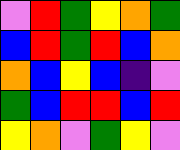[["violet", "red", "green", "yellow", "orange", "green"], ["blue", "red", "green", "red", "blue", "orange"], ["orange", "blue", "yellow", "blue", "indigo", "violet"], ["green", "blue", "red", "red", "blue", "red"], ["yellow", "orange", "violet", "green", "yellow", "violet"]]